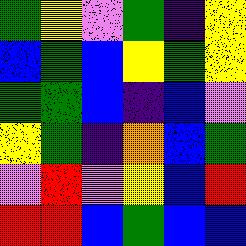[["green", "yellow", "violet", "green", "indigo", "yellow"], ["blue", "green", "blue", "yellow", "green", "yellow"], ["green", "green", "blue", "indigo", "blue", "violet"], ["yellow", "green", "indigo", "orange", "blue", "green"], ["violet", "red", "violet", "yellow", "blue", "red"], ["red", "red", "blue", "green", "blue", "blue"]]